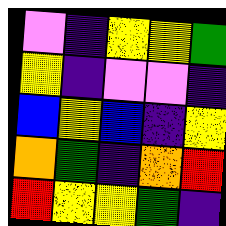[["violet", "indigo", "yellow", "yellow", "green"], ["yellow", "indigo", "violet", "violet", "indigo"], ["blue", "yellow", "blue", "indigo", "yellow"], ["orange", "green", "indigo", "orange", "red"], ["red", "yellow", "yellow", "green", "indigo"]]